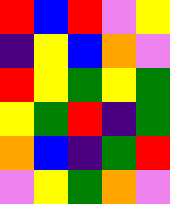[["red", "blue", "red", "violet", "yellow"], ["indigo", "yellow", "blue", "orange", "violet"], ["red", "yellow", "green", "yellow", "green"], ["yellow", "green", "red", "indigo", "green"], ["orange", "blue", "indigo", "green", "red"], ["violet", "yellow", "green", "orange", "violet"]]